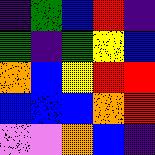[["indigo", "green", "blue", "red", "indigo"], ["green", "indigo", "green", "yellow", "blue"], ["orange", "blue", "yellow", "red", "red"], ["blue", "blue", "blue", "orange", "red"], ["violet", "violet", "orange", "blue", "indigo"]]